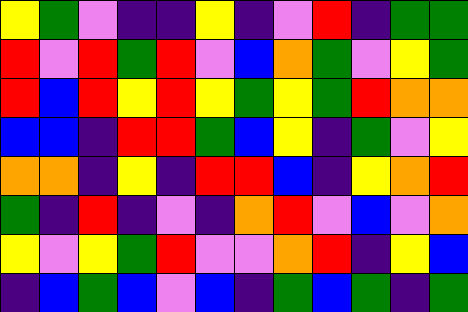[["yellow", "green", "violet", "indigo", "indigo", "yellow", "indigo", "violet", "red", "indigo", "green", "green"], ["red", "violet", "red", "green", "red", "violet", "blue", "orange", "green", "violet", "yellow", "green"], ["red", "blue", "red", "yellow", "red", "yellow", "green", "yellow", "green", "red", "orange", "orange"], ["blue", "blue", "indigo", "red", "red", "green", "blue", "yellow", "indigo", "green", "violet", "yellow"], ["orange", "orange", "indigo", "yellow", "indigo", "red", "red", "blue", "indigo", "yellow", "orange", "red"], ["green", "indigo", "red", "indigo", "violet", "indigo", "orange", "red", "violet", "blue", "violet", "orange"], ["yellow", "violet", "yellow", "green", "red", "violet", "violet", "orange", "red", "indigo", "yellow", "blue"], ["indigo", "blue", "green", "blue", "violet", "blue", "indigo", "green", "blue", "green", "indigo", "green"]]